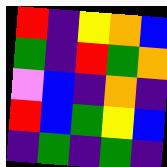[["red", "indigo", "yellow", "orange", "blue"], ["green", "indigo", "red", "green", "orange"], ["violet", "blue", "indigo", "orange", "indigo"], ["red", "blue", "green", "yellow", "blue"], ["indigo", "green", "indigo", "green", "indigo"]]